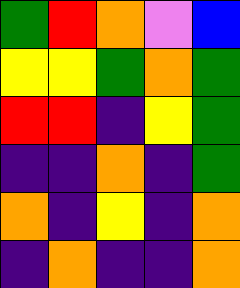[["green", "red", "orange", "violet", "blue"], ["yellow", "yellow", "green", "orange", "green"], ["red", "red", "indigo", "yellow", "green"], ["indigo", "indigo", "orange", "indigo", "green"], ["orange", "indigo", "yellow", "indigo", "orange"], ["indigo", "orange", "indigo", "indigo", "orange"]]